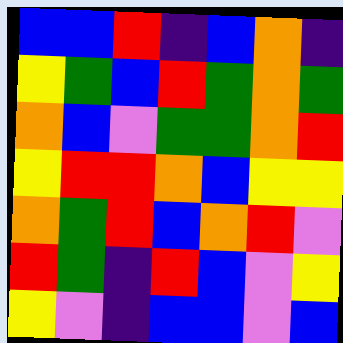[["blue", "blue", "red", "indigo", "blue", "orange", "indigo"], ["yellow", "green", "blue", "red", "green", "orange", "green"], ["orange", "blue", "violet", "green", "green", "orange", "red"], ["yellow", "red", "red", "orange", "blue", "yellow", "yellow"], ["orange", "green", "red", "blue", "orange", "red", "violet"], ["red", "green", "indigo", "red", "blue", "violet", "yellow"], ["yellow", "violet", "indigo", "blue", "blue", "violet", "blue"]]